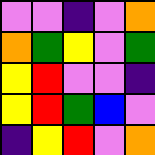[["violet", "violet", "indigo", "violet", "orange"], ["orange", "green", "yellow", "violet", "green"], ["yellow", "red", "violet", "violet", "indigo"], ["yellow", "red", "green", "blue", "violet"], ["indigo", "yellow", "red", "violet", "orange"]]